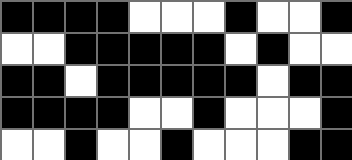[["black", "black", "black", "black", "white", "white", "white", "black", "white", "white", "black"], ["white", "white", "black", "black", "black", "black", "black", "white", "black", "white", "white"], ["black", "black", "white", "black", "black", "black", "black", "black", "white", "black", "black"], ["black", "black", "black", "black", "white", "white", "black", "white", "white", "white", "black"], ["white", "white", "black", "white", "white", "black", "white", "white", "white", "black", "black"]]